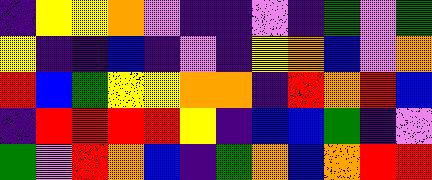[["indigo", "yellow", "yellow", "orange", "violet", "indigo", "indigo", "violet", "indigo", "green", "violet", "green"], ["yellow", "indigo", "indigo", "blue", "indigo", "violet", "indigo", "yellow", "orange", "blue", "violet", "orange"], ["red", "blue", "green", "yellow", "yellow", "orange", "orange", "indigo", "red", "orange", "red", "blue"], ["indigo", "red", "red", "red", "red", "yellow", "indigo", "blue", "blue", "green", "indigo", "violet"], ["green", "violet", "red", "orange", "blue", "indigo", "green", "orange", "blue", "orange", "red", "red"]]